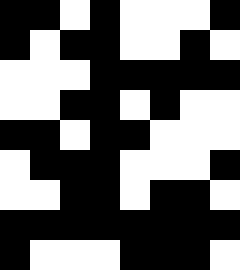[["black", "black", "white", "black", "white", "white", "white", "black"], ["black", "white", "black", "black", "white", "white", "black", "white"], ["white", "white", "white", "black", "black", "black", "black", "black"], ["white", "white", "black", "black", "white", "black", "white", "white"], ["black", "black", "white", "black", "black", "white", "white", "white"], ["white", "black", "black", "black", "white", "white", "white", "black"], ["white", "white", "black", "black", "white", "black", "black", "white"], ["black", "black", "black", "black", "black", "black", "black", "black"], ["black", "white", "white", "white", "black", "black", "black", "white"]]